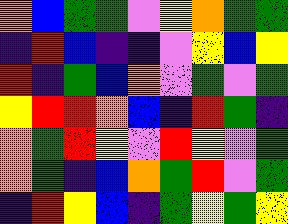[["orange", "blue", "green", "green", "violet", "yellow", "orange", "green", "green"], ["indigo", "red", "blue", "indigo", "indigo", "violet", "yellow", "blue", "yellow"], ["red", "indigo", "green", "blue", "orange", "violet", "green", "violet", "green"], ["yellow", "red", "red", "orange", "blue", "indigo", "red", "green", "indigo"], ["orange", "green", "red", "yellow", "violet", "red", "yellow", "violet", "green"], ["orange", "green", "indigo", "blue", "orange", "green", "red", "violet", "green"], ["indigo", "red", "yellow", "blue", "indigo", "green", "yellow", "green", "yellow"]]